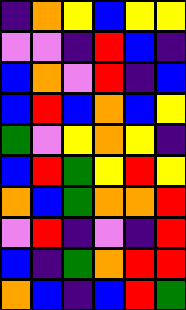[["indigo", "orange", "yellow", "blue", "yellow", "yellow"], ["violet", "violet", "indigo", "red", "blue", "indigo"], ["blue", "orange", "violet", "red", "indigo", "blue"], ["blue", "red", "blue", "orange", "blue", "yellow"], ["green", "violet", "yellow", "orange", "yellow", "indigo"], ["blue", "red", "green", "yellow", "red", "yellow"], ["orange", "blue", "green", "orange", "orange", "red"], ["violet", "red", "indigo", "violet", "indigo", "red"], ["blue", "indigo", "green", "orange", "red", "red"], ["orange", "blue", "indigo", "blue", "red", "green"]]